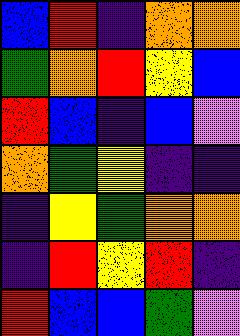[["blue", "red", "indigo", "orange", "orange"], ["green", "orange", "red", "yellow", "blue"], ["red", "blue", "indigo", "blue", "violet"], ["orange", "green", "yellow", "indigo", "indigo"], ["indigo", "yellow", "green", "orange", "orange"], ["indigo", "red", "yellow", "red", "indigo"], ["red", "blue", "blue", "green", "violet"]]